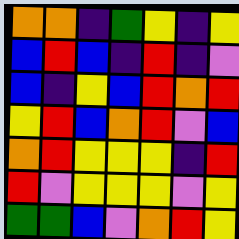[["orange", "orange", "indigo", "green", "yellow", "indigo", "yellow"], ["blue", "red", "blue", "indigo", "red", "indigo", "violet"], ["blue", "indigo", "yellow", "blue", "red", "orange", "red"], ["yellow", "red", "blue", "orange", "red", "violet", "blue"], ["orange", "red", "yellow", "yellow", "yellow", "indigo", "red"], ["red", "violet", "yellow", "yellow", "yellow", "violet", "yellow"], ["green", "green", "blue", "violet", "orange", "red", "yellow"]]